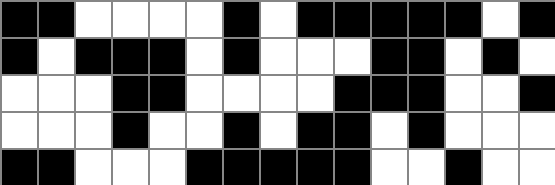[["black", "black", "white", "white", "white", "white", "black", "white", "black", "black", "black", "black", "black", "white", "black"], ["black", "white", "black", "black", "black", "white", "black", "white", "white", "white", "black", "black", "white", "black", "white"], ["white", "white", "white", "black", "black", "white", "white", "white", "white", "black", "black", "black", "white", "white", "black"], ["white", "white", "white", "black", "white", "white", "black", "white", "black", "black", "white", "black", "white", "white", "white"], ["black", "black", "white", "white", "white", "black", "black", "black", "black", "black", "white", "white", "black", "white", "white"]]